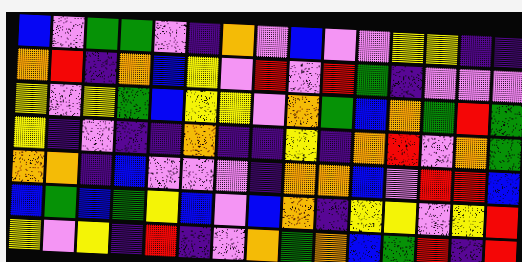[["blue", "violet", "green", "green", "violet", "indigo", "orange", "violet", "blue", "violet", "violet", "yellow", "yellow", "indigo", "indigo"], ["orange", "red", "indigo", "orange", "blue", "yellow", "violet", "red", "violet", "red", "green", "indigo", "violet", "violet", "violet"], ["yellow", "violet", "yellow", "green", "blue", "yellow", "yellow", "violet", "orange", "green", "blue", "orange", "green", "red", "green"], ["yellow", "indigo", "violet", "indigo", "indigo", "orange", "indigo", "indigo", "yellow", "indigo", "orange", "red", "violet", "orange", "green"], ["orange", "orange", "indigo", "blue", "violet", "violet", "violet", "indigo", "orange", "orange", "blue", "violet", "red", "red", "blue"], ["blue", "green", "blue", "green", "yellow", "blue", "violet", "blue", "orange", "indigo", "yellow", "yellow", "violet", "yellow", "red"], ["yellow", "violet", "yellow", "indigo", "red", "indigo", "violet", "orange", "green", "orange", "blue", "green", "red", "indigo", "red"]]